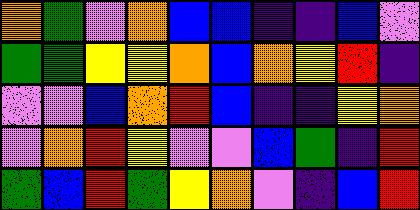[["orange", "green", "violet", "orange", "blue", "blue", "indigo", "indigo", "blue", "violet"], ["green", "green", "yellow", "yellow", "orange", "blue", "orange", "yellow", "red", "indigo"], ["violet", "violet", "blue", "orange", "red", "blue", "indigo", "indigo", "yellow", "orange"], ["violet", "orange", "red", "yellow", "violet", "violet", "blue", "green", "indigo", "red"], ["green", "blue", "red", "green", "yellow", "orange", "violet", "indigo", "blue", "red"]]